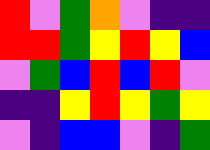[["red", "violet", "green", "orange", "violet", "indigo", "indigo"], ["red", "red", "green", "yellow", "red", "yellow", "blue"], ["violet", "green", "blue", "red", "blue", "red", "violet"], ["indigo", "indigo", "yellow", "red", "yellow", "green", "yellow"], ["violet", "indigo", "blue", "blue", "violet", "indigo", "green"]]